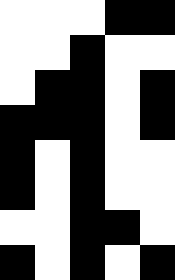[["white", "white", "white", "black", "black"], ["white", "white", "black", "white", "white"], ["white", "black", "black", "white", "black"], ["black", "black", "black", "white", "black"], ["black", "white", "black", "white", "white"], ["black", "white", "black", "white", "white"], ["white", "white", "black", "black", "white"], ["black", "white", "black", "white", "black"]]